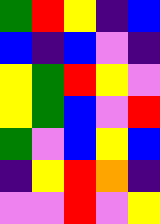[["green", "red", "yellow", "indigo", "blue"], ["blue", "indigo", "blue", "violet", "indigo"], ["yellow", "green", "red", "yellow", "violet"], ["yellow", "green", "blue", "violet", "red"], ["green", "violet", "blue", "yellow", "blue"], ["indigo", "yellow", "red", "orange", "indigo"], ["violet", "violet", "red", "violet", "yellow"]]